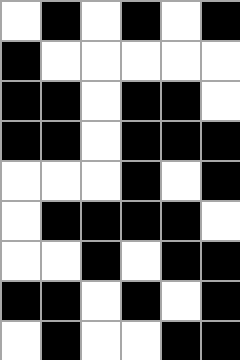[["white", "black", "white", "black", "white", "black"], ["black", "white", "white", "white", "white", "white"], ["black", "black", "white", "black", "black", "white"], ["black", "black", "white", "black", "black", "black"], ["white", "white", "white", "black", "white", "black"], ["white", "black", "black", "black", "black", "white"], ["white", "white", "black", "white", "black", "black"], ["black", "black", "white", "black", "white", "black"], ["white", "black", "white", "white", "black", "black"]]